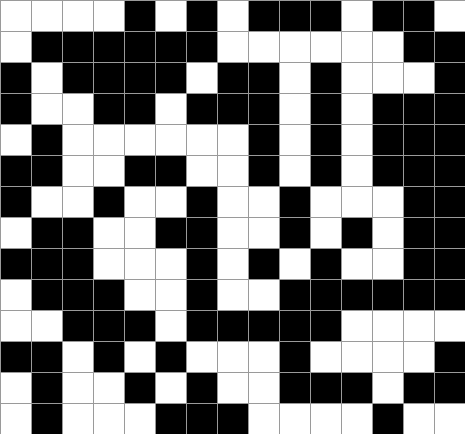[["white", "white", "white", "white", "black", "white", "black", "white", "black", "black", "black", "white", "black", "black", "white"], ["white", "black", "black", "black", "black", "black", "black", "white", "white", "white", "white", "white", "white", "black", "black"], ["black", "white", "black", "black", "black", "black", "white", "black", "black", "white", "black", "white", "white", "white", "black"], ["black", "white", "white", "black", "black", "white", "black", "black", "black", "white", "black", "white", "black", "black", "black"], ["white", "black", "white", "white", "white", "white", "white", "white", "black", "white", "black", "white", "black", "black", "black"], ["black", "black", "white", "white", "black", "black", "white", "white", "black", "white", "black", "white", "black", "black", "black"], ["black", "white", "white", "black", "white", "white", "black", "white", "white", "black", "white", "white", "white", "black", "black"], ["white", "black", "black", "white", "white", "black", "black", "white", "white", "black", "white", "black", "white", "black", "black"], ["black", "black", "black", "white", "white", "white", "black", "white", "black", "white", "black", "white", "white", "black", "black"], ["white", "black", "black", "black", "white", "white", "black", "white", "white", "black", "black", "black", "black", "black", "black"], ["white", "white", "black", "black", "black", "white", "black", "black", "black", "black", "black", "white", "white", "white", "white"], ["black", "black", "white", "black", "white", "black", "white", "white", "white", "black", "white", "white", "white", "white", "black"], ["white", "black", "white", "white", "black", "white", "black", "white", "white", "black", "black", "black", "white", "black", "black"], ["white", "black", "white", "white", "white", "black", "black", "black", "white", "white", "white", "white", "black", "white", "white"]]